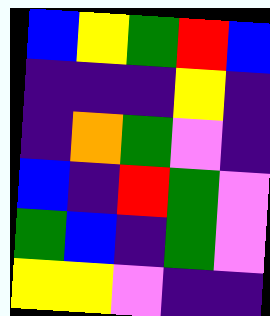[["blue", "yellow", "green", "red", "blue"], ["indigo", "indigo", "indigo", "yellow", "indigo"], ["indigo", "orange", "green", "violet", "indigo"], ["blue", "indigo", "red", "green", "violet"], ["green", "blue", "indigo", "green", "violet"], ["yellow", "yellow", "violet", "indigo", "indigo"]]